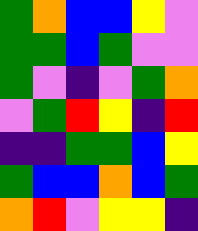[["green", "orange", "blue", "blue", "yellow", "violet"], ["green", "green", "blue", "green", "violet", "violet"], ["green", "violet", "indigo", "violet", "green", "orange"], ["violet", "green", "red", "yellow", "indigo", "red"], ["indigo", "indigo", "green", "green", "blue", "yellow"], ["green", "blue", "blue", "orange", "blue", "green"], ["orange", "red", "violet", "yellow", "yellow", "indigo"]]